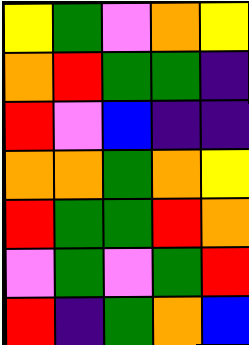[["yellow", "green", "violet", "orange", "yellow"], ["orange", "red", "green", "green", "indigo"], ["red", "violet", "blue", "indigo", "indigo"], ["orange", "orange", "green", "orange", "yellow"], ["red", "green", "green", "red", "orange"], ["violet", "green", "violet", "green", "red"], ["red", "indigo", "green", "orange", "blue"]]